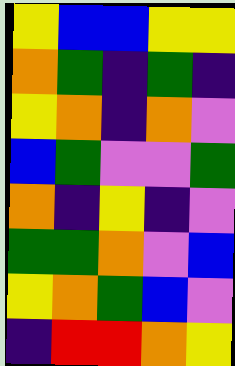[["yellow", "blue", "blue", "yellow", "yellow"], ["orange", "green", "indigo", "green", "indigo"], ["yellow", "orange", "indigo", "orange", "violet"], ["blue", "green", "violet", "violet", "green"], ["orange", "indigo", "yellow", "indigo", "violet"], ["green", "green", "orange", "violet", "blue"], ["yellow", "orange", "green", "blue", "violet"], ["indigo", "red", "red", "orange", "yellow"]]